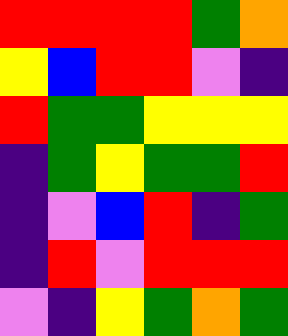[["red", "red", "red", "red", "green", "orange"], ["yellow", "blue", "red", "red", "violet", "indigo"], ["red", "green", "green", "yellow", "yellow", "yellow"], ["indigo", "green", "yellow", "green", "green", "red"], ["indigo", "violet", "blue", "red", "indigo", "green"], ["indigo", "red", "violet", "red", "red", "red"], ["violet", "indigo", "yellow", "green", "orange", "green"]]